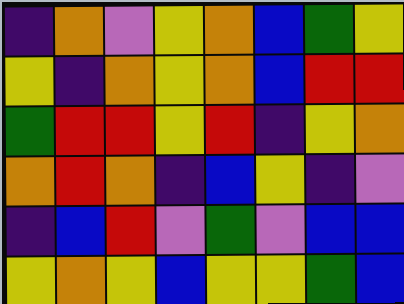[["indigo", "orange", "violet", "yellow", "orange", "blue", "green", "yellow"], ["yellow", "indigo", "orange", "yellow", "orange", "blue", "red", "red"], ["green", "red", "red", "yellow", "red", "indigo", "yellow", "orange"], ["orange", "red", "orange", "indigo", "blue", "yellow", "indigo", "violet"], ["indigo", "blue", "red", "violet", "green", "violet", "blue", "blue"], ["yellow", "orange", "yellow", "blue", "yellow", "yellow", "green", "blue"]]